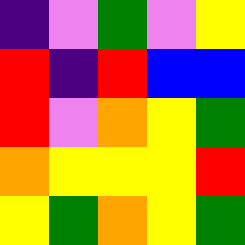[["indigo", "violet", "green", "violet", "yellow"], ["red", "indigo", "red", "blue", "blue"], ["red", "violet", "orange", "yellow", "green"], ["orange", "yellow", "yellow", "yellow", "red"], ["yellow", "green", "orange", "yellow", "green"]]